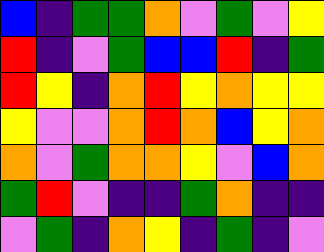[["blue", "indigo", "green", "green", "orange", "violet", "green", "violet", "yellow"], ["red", "indigo", "violet", "green", "blue", "blue", "red", "indigo", "green"], ["red", "yellow", "indigo", "orange", "red", "yellow", "orange", "yellow", "yellow"], ["yellow", "violet", "violet", "orange", "red", "orange", "blue", "yellow", "orange"], ["orange", "violet", "green", "orange", "orange", "yellow", "violet", "blue", "orange"], ["green", "red", "violet", "indigo", "indigo", "green", "orange", "indigo", "indigo"], ["violet", "green", "indigo", "orange", "yellow", "indigo", "green", "indigo", "violet"]]